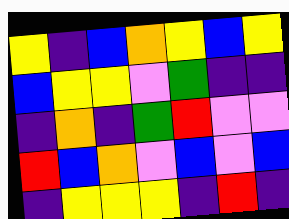[["yellow", "indigo", "blue", "orange", "yellow", "blue", "yellow"], ["blue", "yellow", "yellow", "violet", "green", "indigo", "indigo"], ["indigo", "orange", "indigo", "green", "red", "violet", "violet"], ["red", "blue", "orange", "violet", "blue", "violet", "blue"], ["indigo", "yellow", "yellow", "yellow", "indigo", "red", "indigo"]]